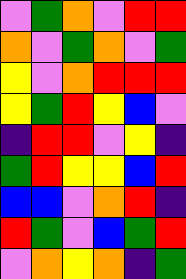[["violet", "green", "orange", "violet", "red", "red"], ["orange", "violet", "green", "orange", "violet", "green"], ["yellow", "violet", "orange", "red", "red", "red"], ["yellow", "green", "red", "yellow", "blue", "violet"], ["indigo", "red", "red", "violet", "yellow", "indigo"], ["green", "red", "yellow", "yellow", "blue", "red"], ["blue", "blue", "violet", "orange", "red", "indigo"], ["red", "green", "violet", "blue", "green", "red"], ["violet", "orange", "yellow", "orange", "indigo", "green"]]